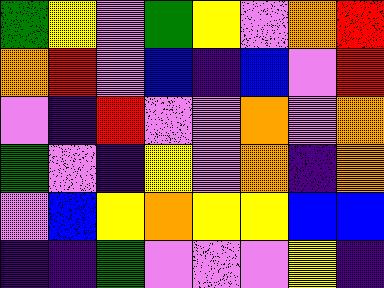[["green", "yellow", "violet", "green", "yellow", "violet", "orange", "red"], ["orange", "red", "violet", "blue", "indigo", "blue", "violet", "red"], ["violet", "indigo", "red", "violet", "violet", "orange", "violet", "orange"], ["green", "violet", "indigo", "yellow", "violet", "orange", "indigo", "orange"], ["violet", "blue", "yellow", "orange", "yellow", "yellow", "blue", "blue"], ["indigo", "indigo", "green", "violet", "violet", "violet", "yellow", "indigo"]]